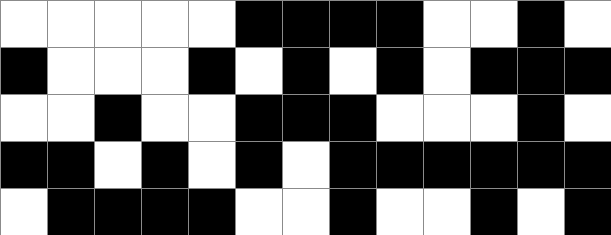[["white", "white", "white", "white", "white", "black", "black", "black", "black", "white", "white", "black", "white"], ["black", "white", "white", "white", "black", "white", "black", "white", "black", "white", "black", "black", "black"], ["white", "white", "black", "white", "white", "black", "black", "black", "white", "white", "white", "black", "white"], ["black", "black", "white", "black", "white", "black", "white", "black", "black", "black", "black", "black", "black"], ["white", "black", "black", "black", "black", "white", "white", "black", "white", "white", "black", "white", "black"]]